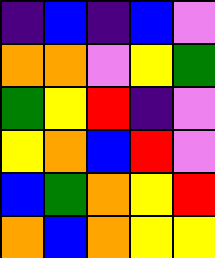[["indigo", "blue", "indigo", "blue", "violet"], ["orange", "orange", "violet", "yellow", "green"], ["green", "yellow", "red", "indigo", "violet"], ["yellow", "orange", "blue", "red", "violet"], ["blue", "green", "orange", "yellow", "red"], ["orange", "blue", "orange", "yellow", "yellow"]]